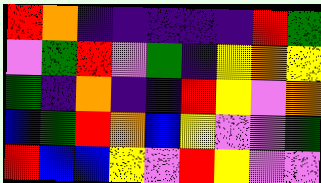[["red", "orange", "indigo", "indigo", "indigo", "indigo", "indigo", "red", "green"], ["violet", "green", "red", "violet", "green", "indigo", "yellow", "orange", "yellow"], ["green", "indigo", "orange", "indigo", "indigo", "red", "yellow", "violet", "orange"], ["blue", "green", "red", "orange", "blue", "yellow", "violet", "violet", "green"], ["red", "blue", "blue", "yellow", "violet", "red", "yellow", "violet", "violet"]]